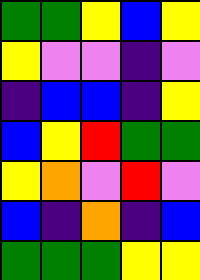[["green", "green", "yellow", "blue", "yellow"], ["yellow", "violet", "violet", "indigo", "violet"], ["indigo", "blue", "blue", "indigo", "yellow"], ["blue", "yellow", "red", "green", "green"], ["yellow", "orange", "violet", "red", "violet"], ["blue", "indigo", "orange", "indigo", "blue"], ["green", "green", "green", "yellow", "yellow"]]